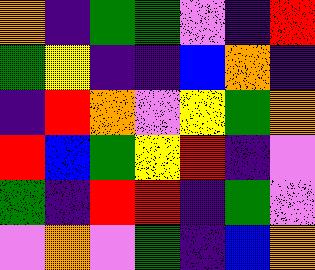[["orange", "indigo", "green", "green", "violet", "indigo", "red"], ["green", "yellow", "indigo", "indigo", "blue", "orange", "indigo"], ["indigo", "red", "orange", "violet", "yellow", "green", "orange"], ["red", "blue", "green", "yellow", "red", "indigo", "violet"], ["green", "indigo", "red", "red", "indigo", "green", "violet"], ["violet", "orange", "violet", "green", "indigo", "blue", "orange"]]